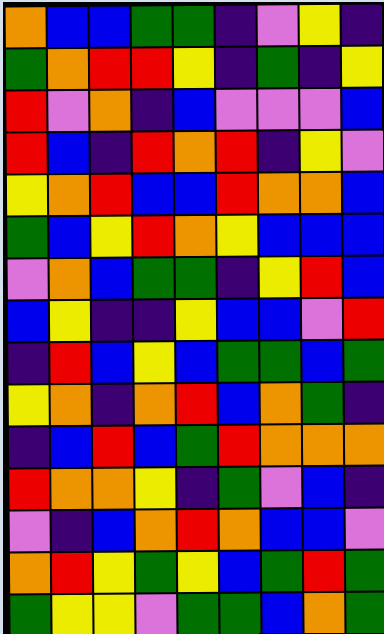[["orange", "blue", "blue", "green", "green", "indigo", "violet", "yellow", "indigo"], ["green", "orange", "red", "red", "yellow", "indigo", "green", "indigo", "yellow"], ["red", "violet", "orange", "indigo", "blue", "violet", "violet", "violet", "blue"], ["red", "blue", "indigo", "red", "orange", "red", "indigo", "yellow", "violet"], ["yellow", "orange", "red", "blue", "blue", "red", "orange", "orange", "blue"], ["green", "blue", "yellow", "red", "orange", "yellow", "blue", "blue", "blue"], ["violet", "orange", "blue", "green", "green", "indigo", "yellow", "red", "blue"], ["blue", "yellow", "indigo", "indigo", "yellow", "blue", "blue", "violet", "red"], ["indigo", "red", "blue", "yellow", "blue", "green", "green", "blue", "green"], ["yellow", "orange", "indigo", "orange", "red", "blue", "orange", "green", "indigo"], ["indigo", "blue", "red", "blue", "green", "red", "orange", "orange", "orange"], ["red", "orange", "orange", "yellow", "indigo", "green", "violet", "blue", "indigo"], ["violet", "indigo", "blue", "orange", "red", "orange", "blue", "blue", "violet"], ["orange", "red", "yellow", "green", "yellow", "blue", "green", "red", "green"], ["green", "yellow", "yellow", "violet", "green", "green", "blue", "orange", "green"]]